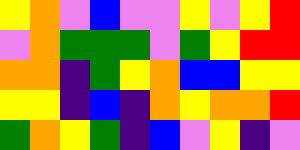[["yellow", "orange", "violet", "blue", "violet", "violet", "yellow", "violet", "yellow", "red"], ["violet", "orange", "green", "green", "green", "violet", "green", "yellow", "red", "red"], ["orange", "orange", "indigo", "green", "yellow", "orange", "blue", "blue", "yellow", "yellow"], ["yellow", "yellow", "indigo", "blue", "indigo", "orange", "yellow", "orange", "orange", "red"], ["green", "orange", "yellow", "green", "indigo", "blue", "violet", "yellow", "indigo", "violet"]]